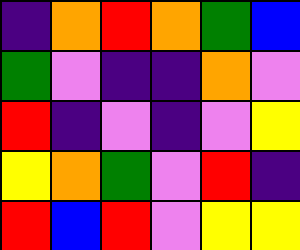[["indigo", "orange", "red", "orange", "green", "blue"], ["green", "violet", "indigo", "indigo", "orange", "violet"], ["red", "indigo", "violet", "indigo", "violet", "yellow"], ["yellow", "orange", "green", "violet", "red", "indigo"], ["red", "blue", "red", "violet", "yellow", "yellow"]]